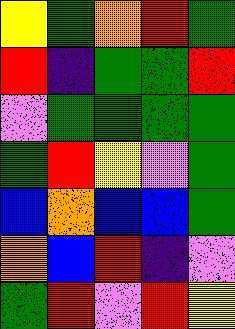[["yellow", "green", "orange", "red", "green"], ["red", "indigo", "green", "green", "red"], ["violet", "green", "green", "green", "green"], ["green", "red", "yellow", "violet", "green"], ["blue", "orange", "blue", "blue", "green"], ["orange", "blue", "red", "indigo", "violet"], ["green", "red", "violet", "red", "yellow"]]